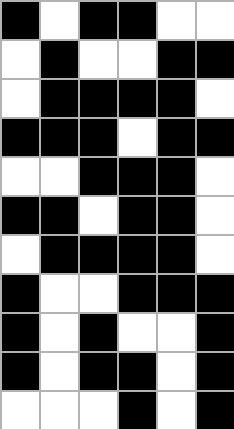[["black", "white", "black", "black", "white", "white"], ["white", "black", "white", "white", "black", "black"], ["white", "black", "black", "black", "black", "white"], ["black", "black", "black", "white", "black", "black"], ["white", "white", "black", "black", "black", "white"], ["black", "black", "white", "black", "black", "white"], ["white", "black", "black", "black", "black", "white"], ["black", "white", "white", "black", "black", "black"], ["black", "white", "black", "white", "white", "black"], ["black", "white", "black", "black", "white", "black"], ["white", "white", "white", "black", "white", "black"]]